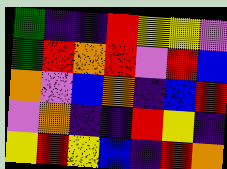[["green", "indigo", "indigo", "red", "yellow", "yellow", "violet"], ["green", "red", "orange", "red", "violet", "red", "blue"], ["orange", "violet", "blue", "orange", "indigo", "blue", "red"], ["violet", "orange", "indigo", "indigo", "red", "yellow", "indigo"], ["yellow", "red", "yellow", "blue", "indigo", "red", "orange"]]